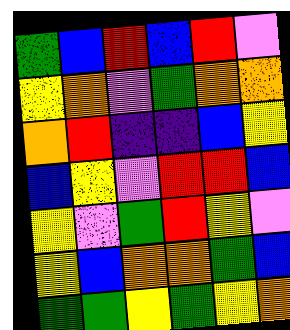[["green", "blue", "red", "blue", "red", "violet"], ["yellow", "orange", "violet", "green", "orange", "orange"], ["orange", "red", "indigo", "indigo", "blue", "yellow"], ["blue", "yellow", "violet", "red", "red", "blue"], ["yellow", "violet", "green", "red", "yellow", "violet"], ["yellow", "blue", "orange", "orange", "green", "blue"], ["green", "green", "yellow", "green", "yellow", "orange"]]